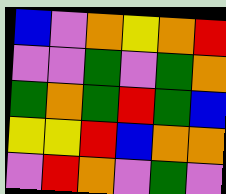[["blue", "violet", "orange", "yellow", "orange", "red"], ["violet", "violet", "green", "violet", "green", "orange"], ["green", "orange", "green", "red", "green", "blue"], ["yellow", "yellow", "red", "blue", "orange", "orange"], ["violet", "red", "orange", "violet", "green", "violet"]]